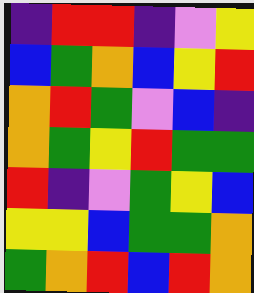[["indigo", "red", "red", "indigo", "violet", "yellow"], ["blue", "green", "orange", "blue", "yellow", "red"], ["orange", "red", "green", "violet", "blue", "indigo"], ["orange", "green", "yellow", "red", "green", "green"], ["red", "indigo", "violet", "green", "yellow", "blue"], ["yellow", "yellow", "blue", "green", "green", "orange"], ["green", "orange", "red", "blue", "red", "orange"]]